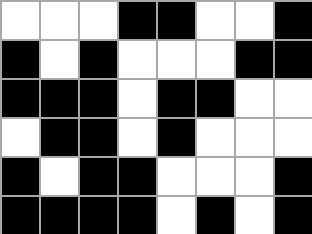[["white", "white", "white", "black", "black", "white", "white", "black"], ["black", "white", "black", "white", "white", "white", "black", "black"], ["black", "black", "black", "white", "black", "black", "white", "white"], ["white", "black", "black", "white", "black", "white", "white", "white"], ["black", "white", "black", "black", "white", "white", "white", "black"], ["black", "black", "black", "black", "white", "black", "white", "black"]]